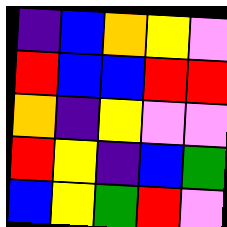[["indigo", "blue", "orange", "yellow", "violet"], ["red", "blue", "blue", "red", "red"], ["orange", "indigo", "yellow", "violet", "violet"], ["red", "yellow", "indigo", "blue", "green"], ["blue", "yellow", "green", "red", "violet"]]